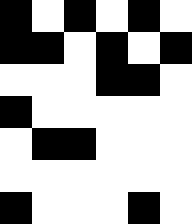[["black", "white", "black", "white", "black", "white"], ["black", "black", "white", "black", "white", "black"], ["white", "white", "white", "black", "black", "white"], ["black", "white", "white", "white", "white", "white"], ["white", "black", "black", "white", "white", "white"], ["white", "white", "white", "white", "white", "white"], ["black", "white", "white", "white", "black", "white"]]